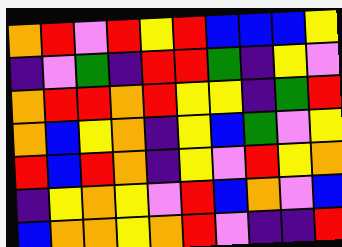[["orange", "red", "violet", "red", "yellow", "red", "blue", "blue", "blue", "yellow"], ["indigo", "violet", "green", "indigo", "red", "red", "green", "indigo", "yellow", "violet"], ["orange", "red", "red", "orange", "red", "yellow", "yellow", "indigo", "green", "red"], ["orange", "blue", "yellow", "orange", "indigo", "yellow", "blue", "green", "violet", "yellow"], ["red", "blue", "red", "orange", "indigo", "yellow", "violet", "red", "yellow", "orange"], ["indigo", "yellow", "orange", "yellow", "violet", "red", "blue", "orange", "violet", "blue"], ["blue", "orange", "orange", "yellow", "orange", "red", "violet", "indigo", "indigo", "red"]]